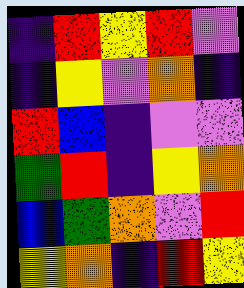[["indigo", "red", "yellow", "red", "violet"], ["indigo", "yellow", "violet", "orange", "indigo"], ["red", "blue", "indigo", "violet", "violet"], ["green", "red", "indigo", "yellow", "orange"], ["blue", "green", "orange", "violet", "red"], ["yellow", "orange", "indigo", "red", "yellow"]]